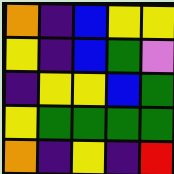[["orange", "indigo", "blue", "yellow", "yellow"], ["yellow", "indigo", "blue", "green", "violet"], ["indigo", "yellow", "yellow", "blue", "green"], ["yellow", "green", "green", "green", "green"], ["orange", "indigo", "yellow", "indigo", "red"]]